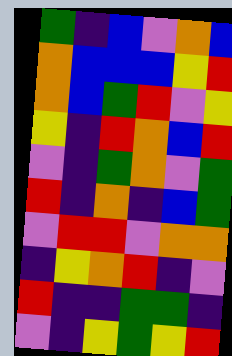[["green", "indigo", "blue", "violet", "orange", "blue"], ["orange", "blue", "blue", "blue", "yellow", "red"], ["orange", "blue", "green", "red", "violet", "yellow"], ["yellow", "indigo", "red", "orange", "blue", "red"], ["violet", "indigo", "green", "orange", "violet", "green"], ["red", "indigo", "orange", "indigo", "blue", "green"], ["violet", "red", "red", "violet", "orange", "orange"], ["indigo", "yellow", "orange", "red", "indigo", "violet"], ["red", "indigo", "indigo", "green", "green", "indigo"], ["violet", "indigo", "yellow", "green", "yellow", "red"]]